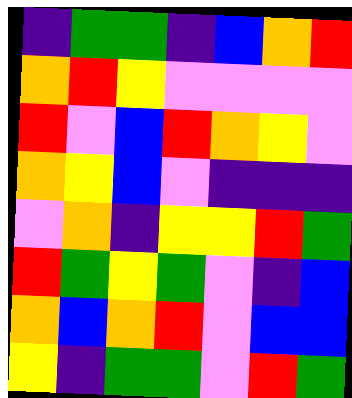[["indigo", "green", "green", "indigo", "blue", "orange", "red"], ["orange", "red", "yellow", "violet", "violet", "violet", "violet"], ["red", "violet", "blue", "red", "orange", "yellow", "violet"], ["orange", "yellow", "blue", "violet", "indigo", "indigo", "indigo"], ["violet", "orange", "indigo", "yellow", "yellow", "red", "green"], ["red", "green", "yellow", "green", "violet", "indigo", "blue"], ["orange", "blue", "orange", "red", "violet", "blue", "blue"], ["yellow", "indigo", "green", "green", "violet", "red", "green"]]